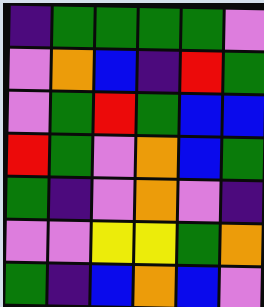[["indigo", "green", "green", "green", "green", "violet"], ["violet", "orange", "blue", "indigo", "red", "green"], ["violet", "green", "red", "green", "blue", "blue"], ["red", "green", "violet", "orange", "blue", "green"], ["green", "indigo", "violet", "orange", "violet", "indigo"], ["violet", "violet", "yellow", "yellow", "green", "orange"], ["green", "indigo", "blue", "orange", "blue", "violet"]]